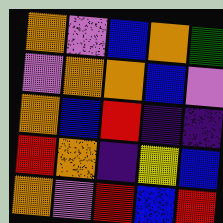[["orange", "violet", "blue", "orange", "green"], ["violet", "orange", "orange", "blue", "violet"], ["orange", "blue", "red", "indigo", "indigo"], ["red", "orange", "indigo", "yellow", "blue"], ["orange", "violet", "red", "blue", "red"]]